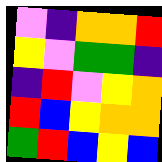[["violet", "indigo", "orange", "orange", "red"], ["yellow", "violet", "green", "green", "indigo"], ["indigo", "red", "violet", "yellow", "orange"], ["red", "blue", "yellow", "orange", "orange"], ["green", "red", "blue", "yellow", "blue"]]